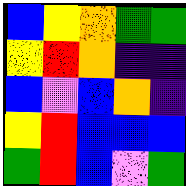[["blue", "yellow", "orange", "green", "green"], ["yellow", "red", "orange", "indigo", "indigo"], ["blue", "violet", "blue", "orange", "indigo"], ["yellow", "red", "blue", "blue", "blue"], ["green", "red", "blue", "violet", "green"]]